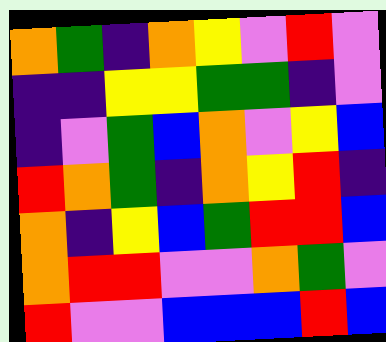[["orange", "green", "indigo", "orange", "yellow", "violet", "red", "violet"], ["indigo", "indigo", "yellow", "yellow", "green", "green", "indigo", "violet"], ["indigo", "violet", "green", "blue", "orange", "violet", "yellow", "blue"], ["red", "orange", "green", "indigo", "orange", "yellow", "red", "indigo"], ["orange", "indigo", "yellow", "blue", "green", "red", "red", "blue"], ["orange", "red", "red", "violet", "violet", "orange", "green", "violet"], ["red", "violet", "violet", "blue", "blue", "blue", "red", "blue"]]